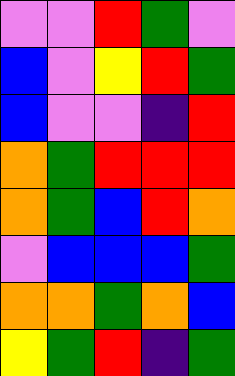[["violet", "violet", "red", "green", "violet"], ["blue", "violet", "yellow", "red", "green"], ["blue", "violet", "violet", "indigo", "red"], ["orange", "green", "red", "red", "red"], ["orange", "green", "blue", "red", "orange"], ["violet", "blue", "blue", "blue", "green"], ["orange", "orange", "green", "orange", "blue"], ["yellow", "green", "red", "indigo", "green"]]